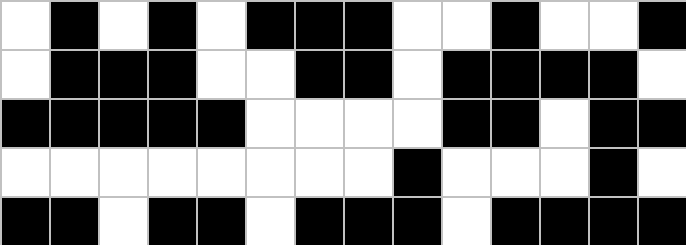[["white", "black", "white", "black", "white", "black", "black", "black", "white", "white", "black", "white", "white", "black"], ["white", "black", "black", "black", "white", "white", "black", "black", "white", "black", "black", "black", "black", "white"], ["black", "black", "black", "black", "black", "white", "white", "white", "white", "black", "black", "white", "black", "black"], ["white", "white", "white", "white", "white", "white", "white", "white", "black", "white", "white", "white", "black", "white"], ["black", "black", "white", "black", "black", "white", "black", "black", "black", "white", "black", "black", "black", "black"]]